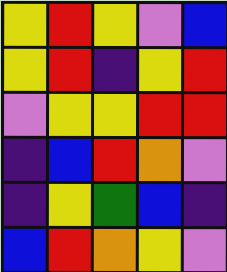[["yellow", "red", "yellow", "violet", "blue"], ["yellow", "red", "indigo", "yellow", "red"], ["violet", "yellow", "yellow", "red", "red"], ["indigo", "blue", "red", "orange", "violet"], ["indigo", "yellow", "green", "blue", "indigo"], ["blue", "red", "orange", "yellow", "violet"]]